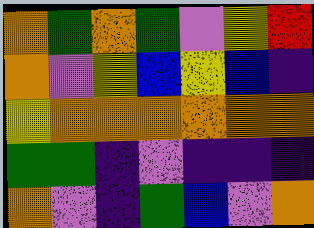[["orange", "green", "orange", "green", "violet", "yellow", "red"], ["orange", "violet", "yellow", "blue", "yellow", "blue", "indigo"], ["yellow", "orange", "orange", "orange", "orange", "orange", "orange"], ["green", "green", "indigo", "violet", "indigo", "indigo", "indigo"], ["orange", "violet", "indigo", "green", "blue", "violet", "orange"]]